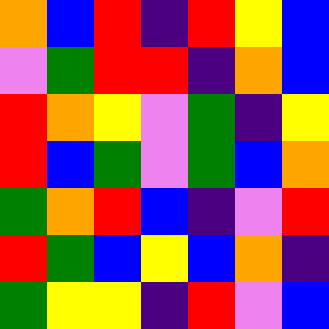[["orange", "blue", "red", "indigo", "red", "yellow", "blue"], ["violet", "green", "red", "red", "indigo", "orange", "blue"], ["red", "orange", "yellow", "violet", "green", "indigo", "yellow"], ["red", "blue", "green", "violet", "green", "blue", "orange"], ["green", "orange", "red", "blue", "indigo", "violet", "red"], ["red", "green", "blue", "yellow", "blue", "orange", "indigo"], ["green", "yellow", "yellow", "indigo", "red", "violet", "blue"]]